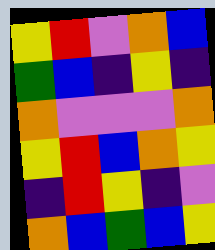[["yellow", "red", "violet", "orange", "blue"], ["green", "blue", "indigo", "yellow", "indigo"], ["orange", "violet", "violet", "violet", "orange"], ["yellow", "red", "blue", "orange", "yellow"], ["indigo", "red", "yellow", "indigo", "violet"], ["orange", "blue", "green", "blue", "yellow"]]